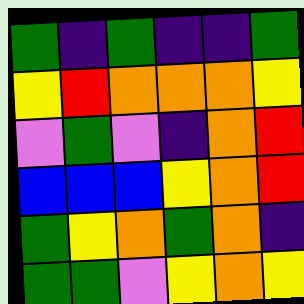[["green", "indigo", "green", "indigo", "indigo", "green"], ["yellow", "red", "orange", "orange", "orange", "yellow"], ["violet", "green", "violet", "indigo", "orange", "red"], ["blue", "blue", "blue", "yellow", "orange", "red"], ["green", "yellow", "orange", "green", "orange", "indigo"], ["green", "green", "violet", "yellow", "orange", "yellow"]]